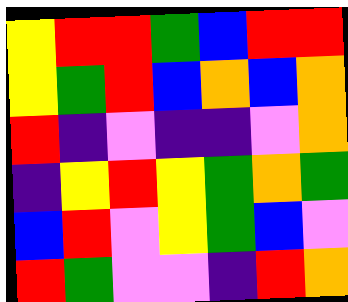[["yellow", "red", "red", "green", "blue", "red", "red"], ["yellow", "green", "red", "blue", "orange", "blue", "orange"], ["red", "indigo", "violet", "indigo", "indigo", "violet", "orange"], ["indigo", "yellow", "red", "yellow", "green", "orange", "green"], ["blue", "red", "violet", "yellow", "green", "blue", "violet"], ["red", "green", "violet", "violet", "indigo", "red", "orange"]]